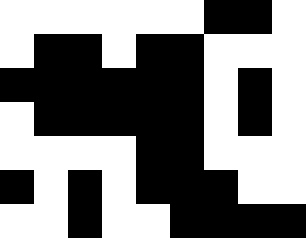[["white", "white", "white", "white", "white", "white", "black", "black", "white"], ["white", "black", "black", "white", "black", "black", "white", "white", "white"], ["black", "black", "black", "black", "black", "black", "white", "black", "white"], ["white", "black", "black", "black", "black", "black", "white", "black", "white"], ["white", "white", "white", "white", "black", "black", "white", "white", "white"], ["black", "white", "black", "white", "black", "black", "black", "white", "white"], ["white", "white", "black", "white", "white", "black", "black", "black", "black"]]